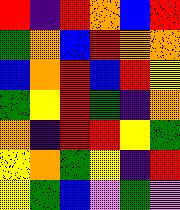[["red", "indigo", "red", "orange", "blue", "red"], ["green", "orange", "blue", "red", "orange", "orange"], ["blue", "orange", "red", "blue", "red", "yellow"], ["green", "yellow", "red", "green", "indigo", "orange"], ["orange", "indigo", "red", "red", "yellow", "green"], ["yellow", "orange", "green", "yellow", "indigo", "red"], ["yellow", "green", "blue", "violet", "green", "violet"]]